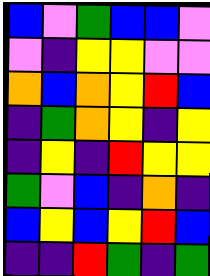[["blue", "violet", "green", "blue", "blue", "violet"], ["violet", "indigo", "yellow", "yellow", "violet", "violet"], ["orange", "blue", "orange", "yellow", "red", "blue"], ["indigo", "green", "orange", "yellow", "indigo", "yellow"], ["indigo", "yellow", "indigo", "red", "yellow", "yellow"], ["green", "violet", "blue", "indigo", "orange", "indigo"], ["blue", "yellow", "blue", "yellow", "red", "blue"], ["indigo", "indigo", "red", "green", "indigo", "green"]]